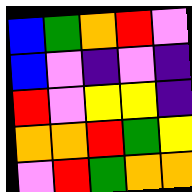[["blue", "green", "orange", "red", "violet"], ["blue", "violet", "indigo", "violet", "indigo"], ["red", "violet", "yellow", "yellow", "indigo"], ["orange", "orange", "red", "green", "yellow"], ["violet", "red", "green", "orange", "orange"]]